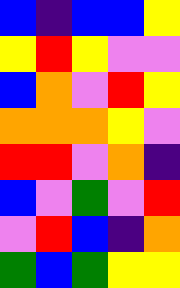[["blue", "indigo", "blue", "blue", "yellow"], ["yellow", "red", "yellow", "violet", "violet"], ["blue", "orange", "violet", "red", "yellow"], ["orange", "orange", "orange", "yellow", "violet"], ["red", "red", "violet", "orange", "indigo"], ["blue", "violet", "green", "violet", "red"], ["violet", "red", "blue", "indigo", "orange"], ["green", "blue", "green", "yellow", "yellow"]]